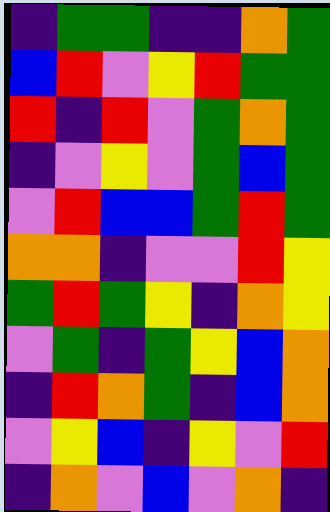[["indigo", "green", "green", "indigo", "indigo", "orange", "green"], ["blue", "red", "violet", "yellow", "red", "green", "green"], ["red", "indigo", "red", "violet", "green", "orange", "green"], ["indigo", "violet", "yellow", "violet", "green", "blue", "green"], ["violet", "red", "blue", "blue", "green", "red", "green"], ["orange", "orange", "indigo", "violet", "violet", "red", "yellow"], ["green", "red", "green", "yellow", "indigo", "orange", "yellow"], ["violet", "green", "indigo", "green", "yellow", "blue", "orange"], ["indigo", "red", "orange", "green", "indigo", "blue", "orange"], ["violet", "yellow", "blue", "indigo", "yellow", "violet", "red"], ["indigo", "orange", "violet", "blue", "violet", "orange", "indigo"]]